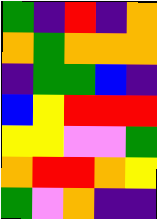[["green", "indigo", "red", "indigo", "orange"], ["orange", "green", "orange", "orange", "orange"], ["indigo", "green", "green", "blue", "indigo"], ["blue", "yellow", "red", "red", "red"], ["yellow", "yellow", "violet", "violet", "green"], ["orange", "red", "red", "orange", "yellow"], ["green", "violet", "orange", "indigo", "indigo"]]